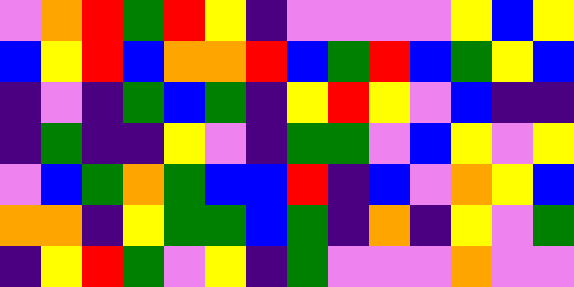[["violet", "orange", "red", "green", "red", "yellow", "indigo", "violet", "violet", "violet", "violet", "yellow", "blue", "yellow"], ["blue", "yellow", "red", "blue", "orange", "orange", "red", "blue", "green", "red", "blue", "green", "yellow", "blue"], ["indigo", "violet", "indigo", "green", "blue", "green", "indigo", "yellow", "red", "yellow", "violet", "blue", "indigo", "indigo"], ["indigo", "green", "indigo", "indigo", "yellow", "violet", "indigo", "green", "green", "violet", "blue", "yellow", "violet", "yellow"], ["violet", "blue", "green", "orange", "green", "blue", "blue", "red", "indigo", "blue", "violet", "orange", "yellow", "blue"], ["orange", "orange", "indigo", "yellow", "green", "green", "blue", "green", "indigo", "orange", "indigo", "yellow", "violet", "green"], ["indigo", "yellow", "red", "green", "violet", "yellow", "indigo", "green", "violet", "violet", "violet", "orange", "violet", "violet"]]